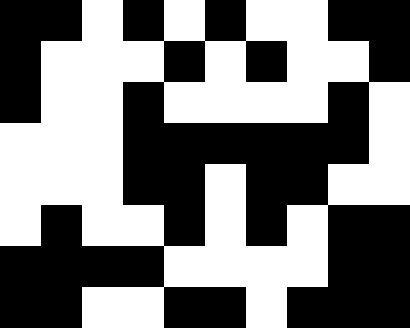[["black", "black", "white", "black", "white", "black", "white", "white", "black", "black"], ["black", "white", "white", "white", "black", "white", "black", "white", "white", "black"], ["black", "white", "white", "black", "white", "white", "white", "white", "black", "white"], ["white", "white", "white", "black", "black", "black", "black", "black", "black", "white"], ["white", "white", "white", "black", "black", "white", "black", "black", "white", "white"], ["white", "black", "white", "white", "black", "white", "black", "white", "black", "black"], ["black", "black", "black", "black", "white", "white", "white", "white", "black", "black"], ["black", "black", "white", "white", "black", "black", "white", "black", "black", "black"]]